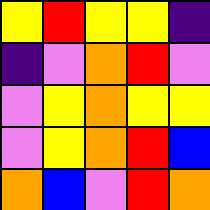[["yellow", "red", "yellow", "yellow", "indigo"], ["indigo", "violet", "orange", "red", "violet"], ["violet", "yellow", "orange", "yellow", "yellow"], ["violet", "yellow", "orange", "red", "blue"], ["orange", "blue", "violet", "red", "orange"]]